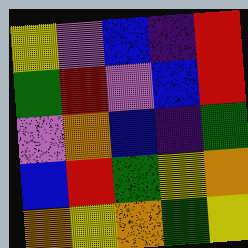[["yellow", "violet", "blue", "indigo", "red"], ["green", "red", "violet", "blue", "red"], ["violet", "orange", "blue", "indigo", "green"], ["blue", "red", "green", "yellow", "orange"], ["orange", "yellow", "orange", "green", "yellow"]]